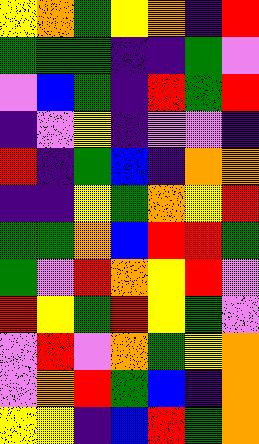[["yellow", "orange", "green", "yellow", "orange", "indigo", "red"], ["green", "green", "green", "indigo", "indigo", "green", "violet"], ["violet", "blue", "green", "indigo", "red", "green", "red"], ["indigo", "violet", "yellow", "indigo", "violet", "violet", "indigo"], ["red", "indigo", "green", "blue", "indigo", "orange", "orange"], ["indigo", "indigo", "yellow", "green", "orange", "yellow", "red"], ["green", "green", "orange", "blue", "red", "red", "green"], ["green", "violet", "red", "orange", "yellow", "red", "violet"], ["red", "yellow", "green", "red", "yellow", "green", "violet"], ["violet", "red", "violet", "orange", "green", "yellow", "orange"], ["violet", "orange", "red", "green", "blue", "indigo", "orange"], ["yellow", "yellow", "indigo", "blue", "red", "green", "orange"]]